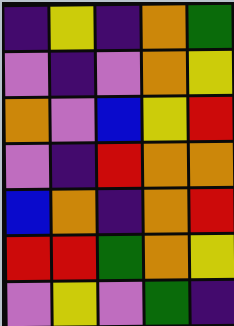[["indigo", "yellow", "indigo", "orange", "green"], ["violet", "indigo", "violet", "orange", "yellow"], ["orange", "violet", "blue", "yellow", "red"], ["violet", "indigo", "red", "orange", "orange"], ["blue", "orange", "indigo", "orange", "red"], ["red", "red", "green", "orange", "yellow"], ["violet", "yellow", "violet", "green", "indigo"]]